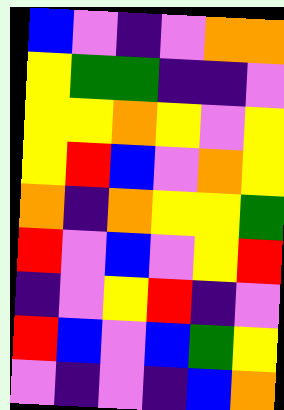[["blue", "violet", "indigo", "violet", "orange", "orange"], ["yellow", "green", "green", "indigo", "indigo", "violet"], ["yellow", "yellow", "orange", "yellow", "violet", "yellow"], ["yellow", "red", "blue", "violet", "orange", "yellow"], ["orange", "indigo", "orange", "yellow", "yellow", "green"], ["red", "violet", "blue", "violet", "yellow", "red"], ["indigo", "violet", "yellow", "red", "indigo", "violet"], ["red", "blue", "violet", "blue", "green", "yellow"], ["violet", "indigo", "violet", "indigo", "blue", "orange"]]